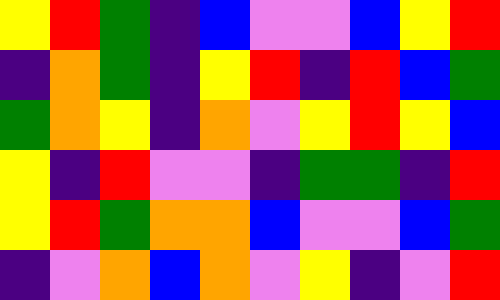[["yellow", "red", "green", "indigo", "blue", "violet", "violet", "blue", "yellow", "red"], ["indigo", "orange", "green", "indigo", "yellow", "red", "indigo", "red", "blue", "green"], ["green", "orange", "yellow", "indigo", "orange", "violet", "yellow", "red", "yellow", "blue"], ["yellow", "indigo", "red", "violet", "violet", "indigo", "green", "green", "indigo", "red"], ["yellow", "red", "green", "orange", "orange", "blue", "violet", "violet", "blue", "green"], ["indigo", "violet", "orange", "blue", "orange", "violet", "yellow", "indigo", "violet", "red"]]